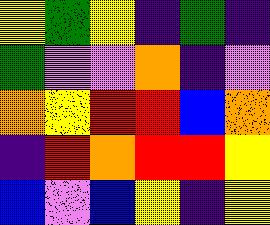[["yellow", "green", "yellow", "indigo", "green", "indigo"], ["green", "violet", "violet", "orange", "indigo", "violet"], ["orange", "yellow", "red", "red", "blue", "orange"], ["indigo", "red", "orange", "red", "red", "yellow"], ["blue", "violet", "blue", "yellow", "indigo", "yellow"]]